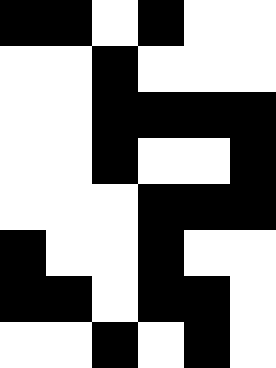[["black", "black", "white", "black", "white", "white"], ["white", "white", "black", "white", "white", "white"], ["white", "white", "black", "black", "black", "black"], ["white", "white", "black", "white", "white", "black"], ["white", "white", "white", "black", "black", "black"], ["black", "white", "white", "black", "white", "white"], ["black", "black", "white", "black", "black", "white"], ["white", "white", "black", "white", "black", "white"]]